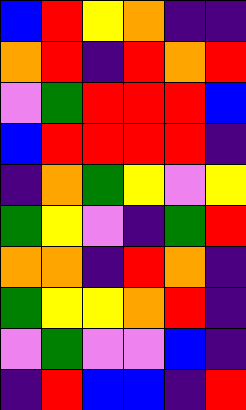[["blue", "red", "yellow", "orange", "indigo", "indigo"], ["orange", "red", "indigo", "red", "orange", "red"], ["violet", "green", "red", "red", "red", "blue"], ["blue", "red", "red", "red", "red", "indigo"], ["indigo", "orange", "green", "yellow", "violet", "yellow"], ["green", "yellow", "violet", "indigo", "green", "red"], ["orange", "orange", "indigo", "red", "orange", "indigo"], ["green", "yellow", "yellow", "orange", "red", "indigo"], ["violet", "green", "violet", "violet", "blue", "indigo"], ["indigo", "red", "blue", "blue", "indigo", "red"]]